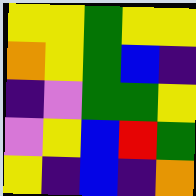[["yellow", "yellow", "green", "yellow", "yellow"], ["orange", "yellow", "green", "blue", "indigo"], ["indigo", "violet", "green", "green", "yellow"], ["violet", "yellow", "blue", "red", "green"], ["yellow", "indigo", "blue", "indigo", "orange"]]